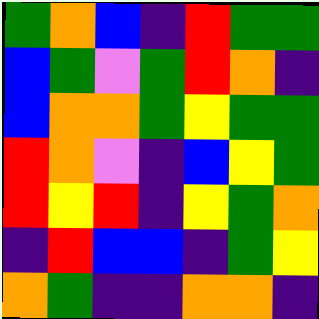[["green", "orange", "blue", "indigo", "red", "green", "green"], ["blue", "green", "violet", "green", "red", "orange", "indigo"], ["blue", "orange", "orange", "green", "yellow", "green", "green"], ["red", "orange", "violet", "indigo", "blue", "yellow", "green"], ["red", "yellow", "red", "indigo", "yellow", "green", "orange"], ["indigo", "red", "blue", "blue", "indigo", "green", "yellow"], ["orange", "green", "indigo", "indigo", "orange", "orange", "indigo"]]